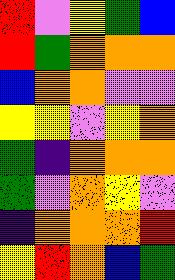[["red", "violet", "yellow", "green", "blue"], ["red", "green", "orange", "orange", "orange"], ["blue", "orange", "orange", "violet", "violet"], ["yellow", "yellow", "violet", "yellow", "orange"], ["green", "indigo", "orange", "orange", "orange"], ["green", "violet", "orange", "yellow", "violet"], ["indigo", "orange", "orange", "orange", "red"], ["yellow", "red", "orange", "blue", "green"]]